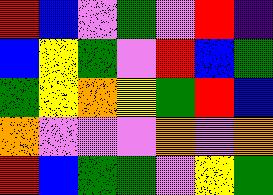[["red", "blue", "violet", "green", "violet", "red", "indigo"], ["blue", "yellow", "green", "violet", "red", "blue", "green"], ["green", "yellow", "orange", "yellow", "green", "red", "blue"], ["orange", "violet", "violet", "violet", "orange", "violet", "orange"], ["red", "blue", "green", "green", "violet", "yellow", "green"]]